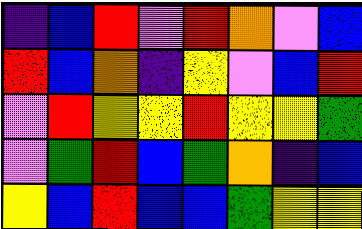[["indigo", "blue", "red", "violet", "red", "orange", "violet", "blue"], ["red", "blue", "orange", "indigo", "yellow", "violet", "blue", "red"], ["violet", "red", "yellow", "yellow", "red", "yellow", "yellow", "green"], ["violet", "green", "red", "blue", "green", "orange", "indigo", "blue"], ["yellow", "blue", "red", "blue", "blue", "green", "yellow", "yellow"]]